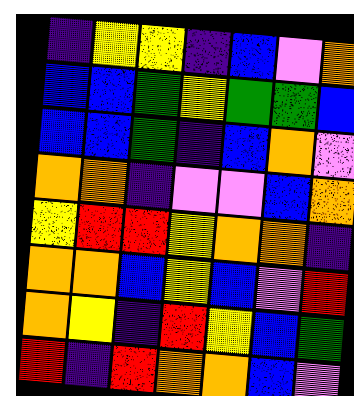[["indigo", "yellow", "yellow", "indigo", "blue", "violet", "orange"], ["blue", "blue", "green", "yellow", "green", "green", "blue"], ["blue", "blue", "green", "indigo", "blue", "orange", "violet"], ["orange", "orange", "indigo", "violet", "violet", "blue", "orange"], ["yellow", "red", "red", "yellow", "orange", "orange", "indigo"], ["orange", "orange", "blue", "yellow", "blue", "violet", "red"], ["orange", "yellow", "indigo", "red", "yellow", "blue", "green"], ["red", "indigo", "red", "orange", "orange", "blue", "violet"]]